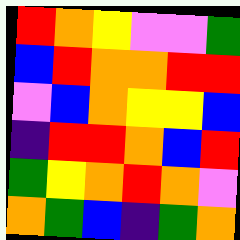[["red", "orange", "yellow", "violet", "violet", "green"], ["blue", "red", "orange", "orange", "red", "red"], ["violet", "blue", "orange", "yellow", "yellow", "blue"], ["indigo", "red", "red", "orange", "blue", "red"], ["green", "yellow", "orange", "red", "orange", "violet"], ["orange", "green", "blue", "indigo", "green", "orange"]]